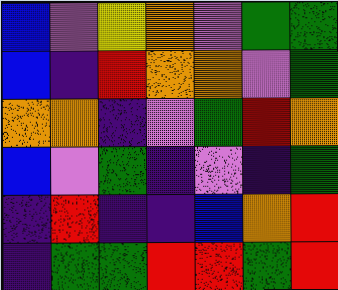[["blue", "violet", "yellow", "orange", "violet", "green", "green"], ["blue", "indigo", "red", "orange", "orange", "violet", "green"], ["orange", "orange", "indigo", "violet", "green", "red", "orange"], ["blue", "violet", "green", "indigo", "violet", "indigo", "green"], ["indigo", "red", "indigo", "indigo", "blue", "orange", "red"], ["indigo", "green", "green", "red", "red", "green", "red"]]